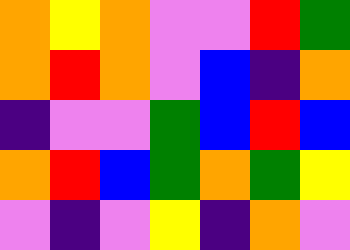[["orange", "yellow", "orange", "violet", "violet", "red", "green"], ["orange", "red", "orange", "violet", "blue", "indigo", "orange"], ["indigo", "violet", "violet", "green", "blue", "red", "blue"], ["orange", "red", "blue", "green", "orange", "green", "yellow"], ["violet", "indigo", "violet", "yellow", "indigo", "orange", "violet"]]